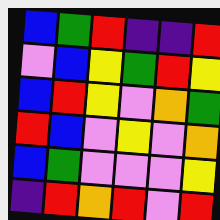[["blue", "green", "red", "indigo", "indigo", "red"], ["violet", "blue", "yellow", "green", "red", "yellow"], ["blue", "red", "yellow", "violet", "orange", "green"], ["red", "blue", "violet", "yellow", "violet", "orange"], ["blue", "green", "violet", "violet", "violet", "yellow"], ["indigo", "red", "orange", "red", "violet", "red"]]